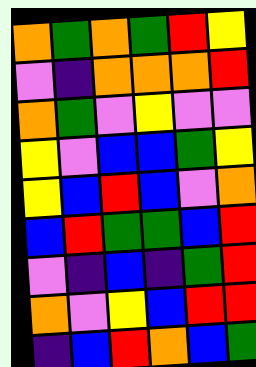[["orange", "green", "orange", "green", "red", "yellow"], ["violet", "indigo", "orange", "orange", "orange", "red"], ["orange", "green", "violet", "yellow", "violet", "violet"], ["yellow", "violet", "blue", "blue", "green", "yellow"], ["yellow", "blue", "red", "blue", "violet", "orange"], ["blue", "red", "green", "green", "blue", "red"], ["violet", "indigo", "blue", "indigo", "green", "red"], ["orange", "violet", "yellow", "blue", "red", "red"], ["indigo", "blue", "red", "orange", "blue", "green"]]